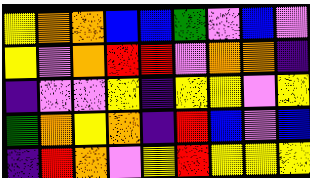[["yellow", "orange", "orange", "blue", "blue", "green", "violet", "blue", "violet"], ["yellow", "violet", "orange", "red", "red", "violet", "orange", "orange", "indigo"], ["indigo", "violet", "violet", "yellow", "indigo", "yellow", "yellow", "violet", "yellow"], ["green", "orange", "yellow", "orange", "indigo", "red", "blue", "violet", "blue"], ["indigo", "red", "orange", "violet", "yellow", "red", "yellow", "yellow", "yellow"]]